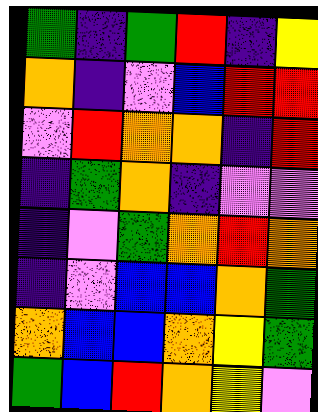[["green", "indigo", "green", "red", "indigo", "yellow"], ["orange", "indigo", "violet", "blue", "red", "red"], ["violet", "red", "orange", "orange", "indigo", "red"], ["indigo", "green", "orange", "indigo", "violet", "violet"], ["indigo", "violet", "green", "orange", "red", "orange"], ["indigo", "violet", "blue", "blue", "orange", "green"], ["orange", "blue", "blue", "orange", "yellow", "green"], ["green", "blue", "red", "orange", "yellow", "violet"]]